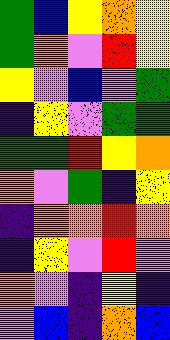[["green", "blue", "yellow", "orange", "yellow"], ["green", "orange", "violet", "red", "yellow"], ["yellow", "violet", "blue", "violet", "green"], ["indigo", "yellow", "violet", "green", "green"], ["green", "green", "red", "yellow", "orange"], ["orange", "violet", "green", "indigo", "yellow"], ["indigo", "orange", "orange", "red", "orange"], ["indigo", "yellow", "violet", "red", "violet"], ["orange", "violet", "indigo", "yellow", "indigo"], ["violet", "blue", "indigo", "orange", "blue"]]